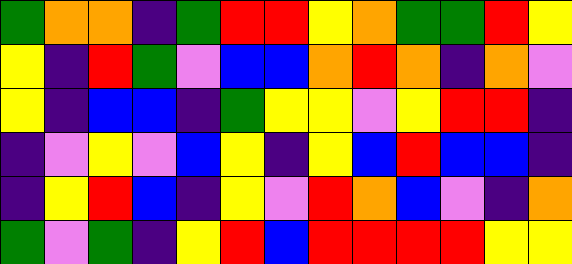[["green", "orange", "orange", "indigo", "green", "red", "red", "yellow", "orange", "green", "green", "red", "yellow"], ["yellow", "indigo", "red", "green", "violet", "blue", "blue", "orange", "red", "orange", "indigo", "orange", "violet"], ["yellow", "indigo", "blue", "blue", "indigo", "green", "yellow", "yellow", "violet", "yellow", "red", "red", "indigo"], ["indigo", "violet", "yellow", "violet", "blue", "yellow", "indigo", "yellow", "blue", "red", "blue", "blue", "indigo"], ["indigo", "yellow", "red", "blue", "indigo", "yellow", "violet", "red", "orange", "blue", "violet", "indigo", "orange"], ["green", "violet", "green", "indigo", "yellow", "red", "blue", "red", "red", "red", "red", "yellow", "yellow"]]